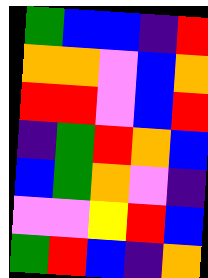[["green", "blue", "blue", "indigo", "red"], ["orange", "orange", "violet", "blue", "orange"], ["red", "red", "violet", "blue", "red"], ["indigo", "green", "red", "orange", "blue"], ["blue", "green", "orange", "violet", "indigo"], ["violet", "violet", "yellow", "red", "blue"], ["green", "red", "blue", "indigo", "orange"]]